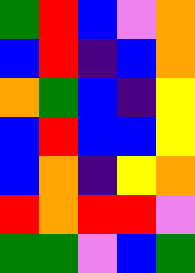[["green", "red", "blue", "violet", "orange"], ["blue", "red", "indigo", "blue", "orange"], ["orange", "green", "blue", "indigo", "yellow"], ["blue", "red", "blue", "blue", "yellow"], ["blue", "orange", "indigo", "yellow", "orange"], ["red", "orange", "red", "red", "violet"], ["green", "green", "violet", "blue", "green"]]